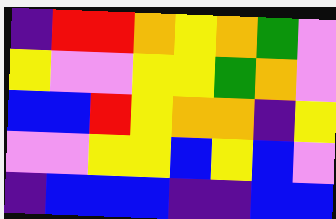[["indigo", "red", "red", "orange", "yellow", "orange", "green", "violet"], ["yellow", "violet", "violet", "yellow", "yellow", "green", "orange", "violet"], ["blue", "blue", "red", "yellow", "orange", "orange", "indigo", "yellow"], ["violet", "violet", "yellow", "yellow", "blue", "yellow", "blue", "violet"], ["indigo", "blue", "blue", "blue", "indigo", "indigo", "blue", "blue"]]